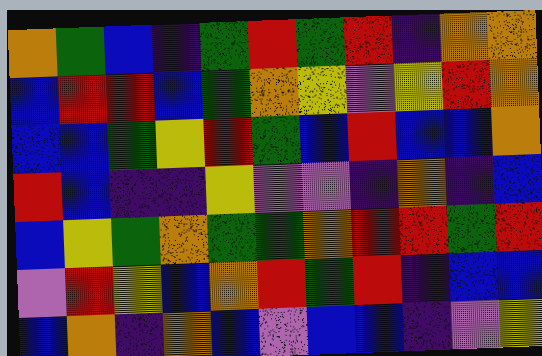[["orange", "green", "blue", "indigo", "green", "red", "green", "red", "indigo", "orange", "orange"], ["blue", "red", "red", "blue", "green", "orange", "yellow", "violet", "yellow", "red", "orange"], ["blue", "blue", "green", "yellow", "red", "green", "blue", "red", "blue", "blue", "orange"], ["red", "blue", "indigo", "indigo", "yellow", "violet", "violet", "indigo", "orange", "indigo", "blue"], ["blue", "yellow", "green", "orange", "green", "green", "orange", "red", "red", "green", "red"], ["violet", "red", "yellow", "blue", "orange", "red", "green", "red", "indigo", "blue", "blue"], ["blue", "orange", "indigo", "orange", "blue", "violet", "blue", "blue", "indigo", "violet", "yellow"]]